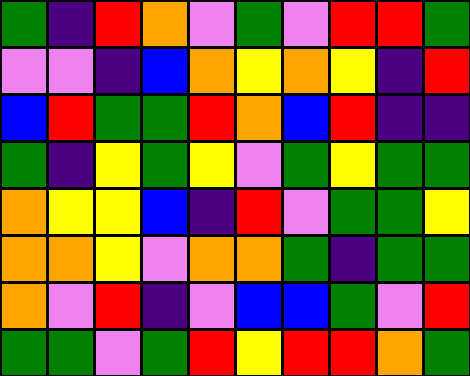[["green", "indigo", "red", "orange", "violet", "green", "violet", "red", "red", "green"], ["violet", "violet", "indigo", "blue", "orange", "yellow", "orange", "yellow", "indigo", "red"], ["blue", "red", "green", "green", "red", "orange", "blue", "red", "indigo", "indigo"], ["green", "indigo", "yellow", "green", "yellow", "violet", "green", "yellow", "green", "green"], ["orange", "yellow", "yellow", "blue", "indigo", "red", "violet", "green", "green", "yellow"], ["orange", "orange", "yellow", "violet", "orange", "orange", "green", "indigo", "green", "green"], ["orange", "violet", "red", "indigo", "violet", "blue", "blue", "green", "violet", "red"], ["green", "green", "violet", "green", "red", "yellow", "red", "red", "orange", "green"]]